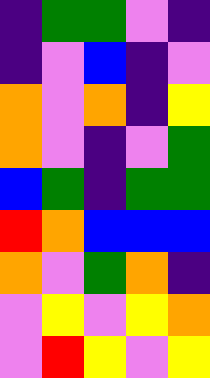[["indigo", "green", "green", "violet", "indigo"], ["indigo", "violet", "blue", "indigo", "violet"], ["orange", "violet", "orange", "indigo", "yellow"], ["orange", "violet", "indigo", "violet", "green"], ["blue", "green", "indigo", "green", "green"], ["red", "orange", "blue", "blue", "blue"], ["orange", "violet", "green", "orange", "indigo"], ["violet", "yellow", "violet", "yellow", "orange"], ["violet", "red", "yellow", "violet", "yellow"]]